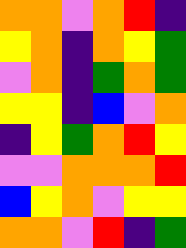[["orange", "orange", "violet", "orange", "red", "indigo"], ["yellow", "orange", "indigo", "orange", "yellow", "green"], ["violet", "orange", "indigo", "green", "orange", "green"], ["yellow", "yellow", "indigo", "blue", "violet", "orange"], ["indigo", "yellow", "green", "orange", "red", "yellow"], ["violet", "violet", "orange", "orange", "orange", "red"], ["blue", "yellow", "orange", "violet", "yellow", "yellow"], ["orange", "orange", "violet", "red", "indigo", "green"]]